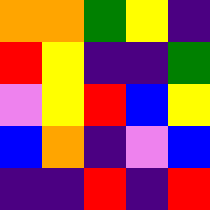[["orange", "orange", "green", "yellow", "indigo"], ["red", "yellow", "indigo", "indigo", "green"], ["violet", "yellow", "red", "blue", "yellow"], ["blue", "orange", "indigo", "violet", "blue"], ["indigo", "indigo", "red", "indigo", "red"]]